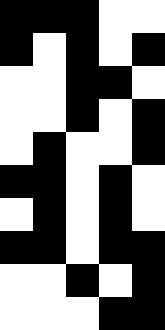[["black", "black", "black", "white", "white"], ["black", "white", "black", "white", "black"], ["white", "white", "black", "black", "white"], ["white", "white", "black", "white", "black"], ["white", "black", "white", "white", "black"], ["black", "black", "white", "black", "white"], ["white", "black", "white", "black", "white"], ["black", "black", "white", "black", "black"], ["white", "white", "black", "white", "black"], ["white", "white", "white", "black", "black"]]